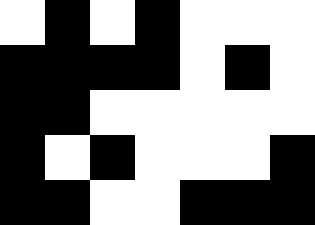[["white", "black", "white", "black", "white", "white", "white"], ["black", "black", "black", "black", "white", "black", "white"], ["black", "black", "white", "white", "white", "white", "white"], ["black", "white", "black", "white", "white", "white", "black"], ["black", "black", "white", "white", "black", "black", "black"]]